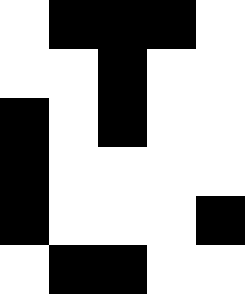[["white", "black", "black", "black", "white"], ["white", "white", "black", "white", "white"], ["black", "white", "black", "white", "white"], ["black", "white", "white", "white", "white"], ["black", "white", "white", "white", "black"], ["white", "black", "black", "white", "white"]]